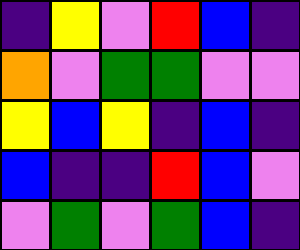[["indigo", "yellow", "violet", "red", "blue", "indigo"], ["orange", "violet", "green", "green", "violet", "violet"], ["yellow", "blue", "yellow", "indigo", "blue", "indigo"], ["blue", "indigo", "indigo", "red", "blue", "violet"], ["violet", "green", "violet", "green", "blue", "indigo"]]